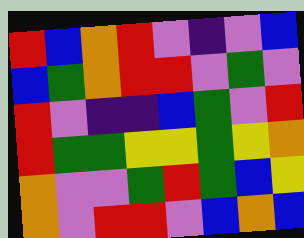[["red", "blue", "orange", "red", "violet", "indigo", "violet", "blue"], ["blue", "green", "orange", "red", "red", "violet", "green", "violet"], ["red", "violet", "indigo", "indigo", "blue", "green", "violet", "red"], ["red", "green", "green", "yellow", "yellow", "green", "yellow", "orange"], ["orange", "violet", "violet", "green", "red", "green", "blue", "yellow"], ["orange", "violet", "red", "red", "violet", "blue", "orange", "blue"]]